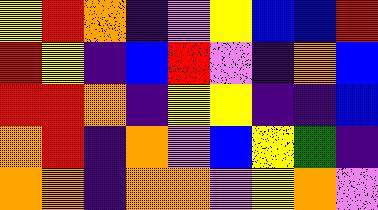[["yellow", "red", "orange", "indigo", "violet", "yellow", "blue", "blue", "red"], ["red", "yellow", "indigo", "blue", "red", "violet", "indigo", "orange", "blue"], ["red", "red", "orange", "indigo", "yellow", "yellow", "indigo", "indigo", "blue"], ["orange", "red", "indigo", "orange", "violet", "blue", "yellow", "green", "indigo"], ["orange", "orange", "indigo", "orange", "orange", "violet", "yellow", "orange", "violet"]]